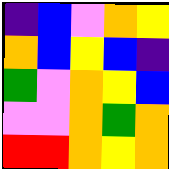[["indigo", "blue", "violet", "orange", "yellow"], ["orange", "blue", "yellow", "blue", "indigo"], ["green", "violet", "orange", "yellow", "blue"], ["violet", "violet", "orange", "green", "orange"], ["red", "red", "orange", "yellow", "orange"]]